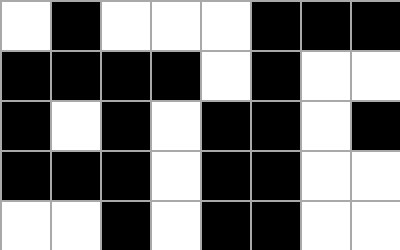[["white", "black", "white", "white", "white", "black", "black", "black"], ["black", "black", "black", "black", "white", "black", "white", "white"], ["black", "white", "black", "white", "black", "black", "white", "black"], ["black", "black", "black", "white", "black", "black", "white", "white"], ["white", "white", "black", "white", "black", "black", "white", "white"]]